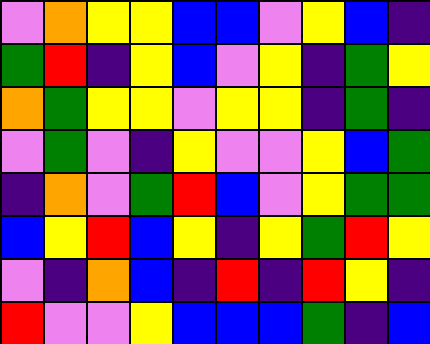[["violet", "orange", "yellow", "yellow", "blue", "blue", "violet", "yellow", "blue", "indigo"], ["green", "red", "indigo", "yellow", "blue", "violet", "yellow", "indigo", "green", "yellow"], ["orange", "green", "yellow", "yellow", "violet", "yellow", "yellow", "indigo", "green", "indigo"], ["violet", "green", "violet", "indigo", "yellow", "violet", "violet", "yellow", "blue", "green"], ["indigo", "orange", "violet", "green", "red", "blue", "violet", "yellow", "green", "green"], ["blue", "yellow", "red", "blue", "yellow", "indigo", "yellow", "green", "red", "yellow"], ["violet", "indigo", "orange", "blue", "indigo", "red", "indigo", "red", "yellow", "indigo"], ["red", "violet", "violet", "yellow", "blue", "blue", "blue", "green", "indigo", "blue"]]